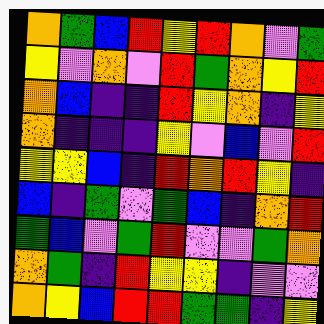[["orange", "green", "blue", "red", "yellow", "red", "orange", "violet", "green"], ["yellow", "violet", "orange", "violet", "red", "green", "orange", "yellow", "red"], ["orange", "blue", "indigo", "indigo", "red", "yellow", "orange", "indigo", "yellow"], ["orange", "indigo", "indigo", "indigo", "yellow", "violet", "blue", "violet", "red"], ["yellow", "yellow", "blue", "indigo", "red", "orange", "red", "yellow", "indigo"], ["blue", "indigo", "green", "violet", "green", "blue", "indigo", "orange", "red"], ["green", "blue", "violet", "green", "red", "violet", "violet", "green", "orange"], ["orange", "green", "indigo", "red", "yellow", "yellow", "indigo", "violet", "violet"], ["orange", "yellow", "blue", "red", "red", "green", "green", "indigo", "yellow"]]